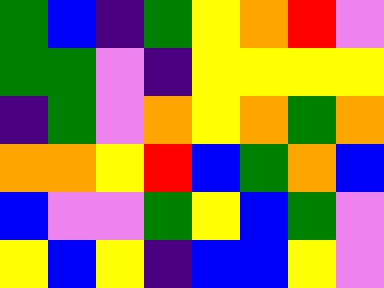[["green", "blue", "indigo", "green", "yellow", "orange", "red", "violet"], ["green", "green", "violet", "indigo", "yellow", "yellow", "yellow", "yellow"], ["indigo", "green", "violet", "orange", "yellow", "orange", "green", "orange"], ["orange", "orange", "yellow", "red", "blue", "green", "orange", "blue"], ["blue", "violet", "violet", "green", "yellow", "blue", "green", "violet"], ["yellow", "blue", "yellow", "indigo", "blue", "blue", "yellow", "violet"]]